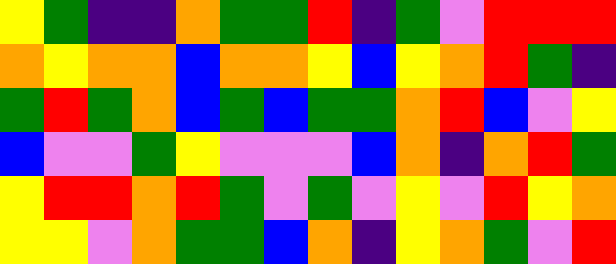[["yellow", "green", "indigo", "indigo", "orange", "green", "green", "red", "indigo", "green", "violet", "red", "red", "red"], ["orange", "yellow", "orange", "orange", "blue", "orange", "orange", "yellow", "blue", "yellow", "orange", "red", "green", "indigo"], ["green", "red", "green", "orange", "blue", "green", "blue", "green", "green", "orange", "red", "blue", "violet", "yellow"], ["blue", "violet", "violet", "green", "yellow", "violet", "violet", "violet", "blue", "orange", "indigo", "orange", "red", "green"], ["yellow", "red", "red", "orange", "red", "green", "violet", "green", "violet", "yellow", "violet", "red", "yellow", "orange"], ["yellow", "yellow", "violet", "orange", "green", "green", "blue", "orange", "indigo", "yellow", "orange", "green", "violet", "red"]]